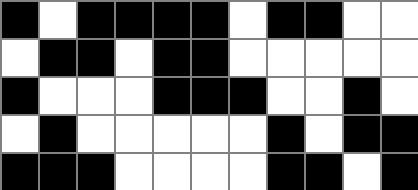[["black", "white", "black", "black", "black", "black", "white", "black", "black", "white", "white"], ["white", "black", "black", "white", "black", "black", "white", "white", "white", "white", "white"], ["black", "white", "white", "white", "black", "black", "black", "white", "white", "black", "white"], ["white", "black", "white", "white", "white", "white", "white", "black", "white", "black", "black"], ["black", "black", "black", "white", "white", "white", "white", "black", "black", "white", "black"]]